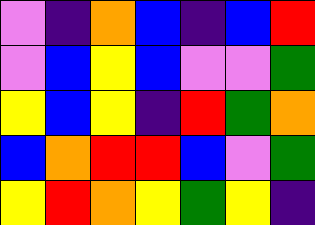[["violet", "indigo", "orange", "blue", "indigo", "blue", "red"], ["violet", "blue", "yellow", "blue", "violet", "violet", "green"], ["yellow", "blue", "yellow", "indigo", "red", "green", "orange"], ["blue", "orange", "red", "red", "blue", "violet", "green"], ["yellow", "red", "orange", "yellow", "green", "yellow", "indigo"]]